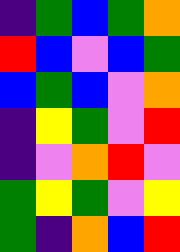[["indigo", "green", "blue", "green", "orange"], ["red", "blue", "violet", "blue", "green"], ["blue", "green", "blue", "violet", "orange"], ["indigo", "yellow", "green", "violet", "red"], ["indigo", "violet", "orange", "red", "violet"], ["green", "yellow", "green", "violet", "yellow"], ["green", "indigo", "orange", "blue", "red"]]